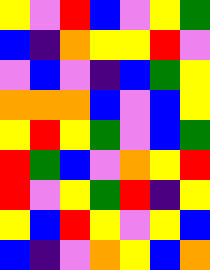[["yellow", "violet", "red", "blue", "violet", "yellow", "green"], ["blue", "indigo", "orange", "yellow", "yellow", "red", "violet"], ["violet", "blue", "violet", "indigo", "blue", "green", "yellow"], ["orange", "orange", "orange", "blue", "violet", "blue", "yellow"], ["yellow", "red", "yellow", "green", "violet", "blue", "green"], ["red", "green", "blue", "violet", "orange", "yellow", "red"], ["red", "violet", "yellow", "green", "red", "indigo", "yellow"], ["yellow", "blue", "red", "yellow", "violet", "yellow", "blue"], ["blue", "indigo", "violet", "orange", "yellow", "blue", "orange"]]